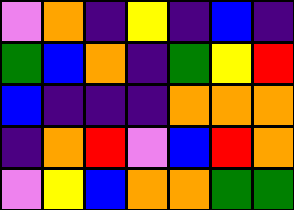[["violet", "orange", "indigo", "yellow", "indigo", "blue", "indigo"], ["green", "blue", "orange", "indigo", "green", "yellow", "red"], ["blue", "indigo", "indigo", "indigo", "orange", "orange", "orange"], ["indigo", "orange", "red", "violet", "blue", "red", "orange"], ["violet", "yellow", "blue", "orange", "orange", "green", "green"]]